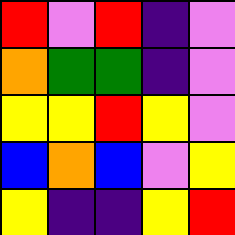[["red", "violet", "red", "indigo", "violet"], ["orange", "green", "green", "indigo", "violet"], ["yellow", "yellow", "red", "yellow", "violet"], ["blue", "orange", "blue", "violet", "yellow"], ["yellow", "indigo", "indigo", "yellow", "red"]]